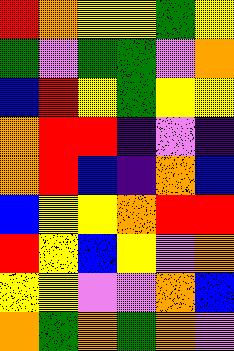[["red", "orange", "yellow", "yellow", "green", "yellow"], ["green", "violet", "green", "green", "violet", "orange"], ["blue", "red", "yellow", "green", "yellow", "yellow"], ["orange", "red", "red", "indigo", "violet", "indigo"], ["orange", "red", "blue", "indigo", "orange", "blue"], ["blue", "yellow", "yellow", "orange", "red", "red"], ["red", "yellow", "blue", "yellow", "violet", "orange"], ["yellow", "yellow", "violet", "violet", "orange", "blue"], ["orange", "green", "orange", "green", "orange", "violet"]]